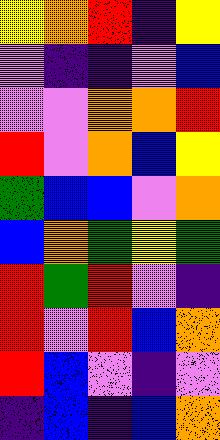[["yellow", "orange", "red", "indigo", "yellow"], ["violet", "indigo", "indigo", "violet", "blue"], ["violet", "violet", "orange", "orange", "red"], ["red", "violet", "orange", "blue", "yellow"], ["green", "blue", "blue", "violet", "orange"], ["blue", "orange", "green", "yellow", "green"], ["red", "green", "red", "violet", "indigo"], ["red", "violet", "red", "blue", "orange"], ["red", "blue", "violet", "indigo", "violet"], ["indigo", "blue", "indigo", "blue", "orange"]]